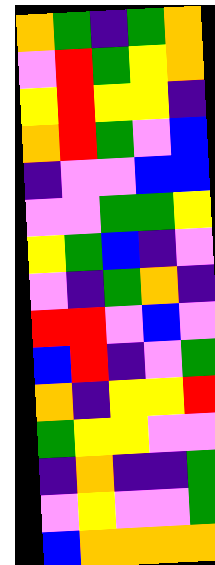[["orange", "green", "indigo", "green", "orange"], ["violet", "red", "green", "yellow", "orange"], ["yellow", "red", "yellow", "yellow", "indigo"], ["orange", "red", "green", "violet", "blue"], ["indigo", "violet", "violet", "blue", "blue"], ["violet", "violet", "green", "green", "yellow"], ["yellow", "green", "blue", "indigo", "violet"], ["violet", "indigo", "green", "orange", "indigo"], ["red", "red", "violet", "blue", "violet"], ["blue", "red", "indigo", "violet", "green"], ["orange", "indigo", "yellow", "yellow", "red"], ["green", "yellow", "yellow", "violet", "violet"], ["indigo", "orange", "indigo", "indigo", "green"], ["violet", "yellow", "violet", "violet", "green"], ["blue", "orange", "orange", "orange", "orange"]]